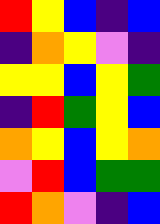[["red", "yellow", "blue", "indigo", "blue"], ["indigo", "orange", "yellow", "violet", "indigo"], ["yellow", "yellow", "blue", "yellow", "green"], ["indigo", "red", "green", "yellow", "blue"], ["orange", "yellow", "blue", "yellow", "orange"], ["violet", "red", "blue", "green", "green"], ["red", "orange", "violet", "indigo", "blue"]]